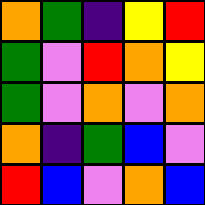[["orange", "green", "indigo", "yellow", "red"], ["green", "violet", "red", "orange", "yellow"], ["green", "violet", "orange", "violet", "orange"], ["orange", "indigo", "green", "blue", "violet"], ["red", "blue", "violet", "orange", "blue"]]